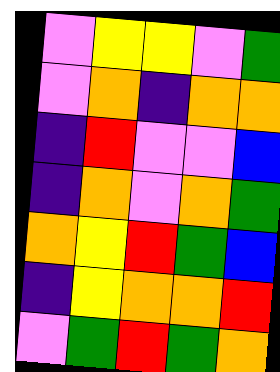[["violet", "yellow", "yellow", "violet", "green"], ["violet", "orange", "indigo", "orange", "orange"], ["indigo", "red", "violet", "violet", "blue"], ["indigo", "orange", "violet", "orange", "green"], ["orange", "yellow", "red", "green", "blue"], ["indigo", "yellow", "orange", "orange", "red"], ["violet", "green", "red", "green", "orange"]]